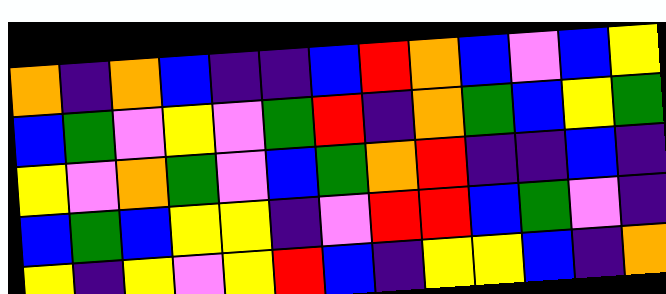[["orange", "indigo", "orange", "blue", "indigo", "indigo", "blue", "red", "orange", "blue", "violet", "blue", "yellow"], ["blue", "green", "violet", "yellow", "violet", "green", "red", "indigo", "orange", "green", "blue", "yellow", "green"], ["yellow", "violet", "orange", "green", "violet", "blue", "green", "orange", "red", "indigo", "indigo", "blue", "indigo"], ["blue", "green", "blue", "yellow", "yellow", "indigo", "violet", "red", "red", "blue", "green", "violet", "indigo"], ["yellow", "indigo", "yellow", "violet", "yellow", "red", "blue", "indigo", "yellow", "yellow", "blue", "indigo", "orange"]]